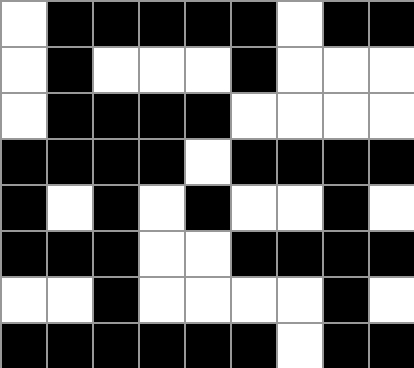[["white", "black", "black", "black", "black", "black", "white", "black", "black"], ["white", "black", "white", "white", "white", "black", "white", "white", "white"], ["white", "black", "black", "black", "black", "white", "white", "white", "white"], ["black", "black", "black", "black", "white", "black", "black", "black", "black"], ["black", "white", "black", "white", "black", "white", "white", "black", "white"], ["black", "black", "black", "white", "white", "black", "black", "black", "black"], ["white", "white", "black", "white", "white", "white", "white", "black", "white"], ["black", "black", "black", "black", "black", "black", "white", "black", "black"]]